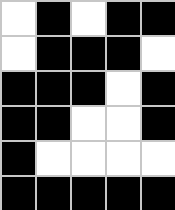[["white", "black", "white", "black", "black"], ["white", "black", "black", "black", "white"], ["black", "black", "black", "white", "black"], ["black", "black", "white", "white", "black"], ["black", "white", "white", "white", "white"], ["black", "black", "black", "black", "black"]]